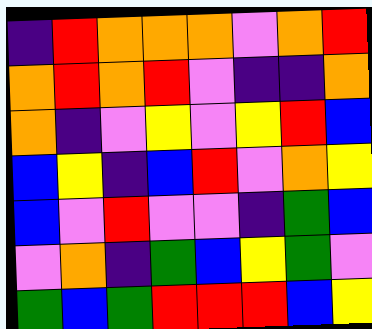[["indigo", "red", "orange", "orange", "orange", "violet", "orange", "red"], ["orange", "red", "orange", "red", "violet", "indigo", "indigo", "orange"], ["orange", "indigo", "violet", "yellow", "violet", "yellow", "red", "blue"], ["blue", "yellow", "indigo", "blue", "red", "violet", "orange", "yellow"], ["blue", "violet", "red", "violet", "violet", "indigo", "green", "blue"], ["violet", "orange", "indigo", "green", "blue", "yellow", "green", "violet"], ["green", "blue", "green", "red", "red", "red", "blue", "yellow"]]